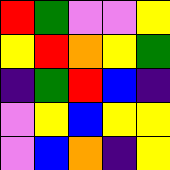[["red", "green", "violet", "violet", "yellow"], ["yellow", "red", "orange", "yellow", "green"], ["indigo", "green", "red", "blue", "indigo"], ["violet", "yellow", "blue", "yellow", "yellow"], ["violet", "blue", "orange", "indigo", "yellow"]]